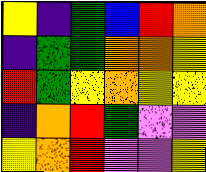[["yellow", "indigo", "green", "blue", "red", "orange"], ["indigo", "green", "green", "orange", "orange", "yellow"], ["red", "green", "yellow", "orange", "yellow", "yellow"], ["indigo", "orange", "red", "green", "violet", "violet"], ["yellow", "orange", "red", "violet", "violet", "yellow"]]